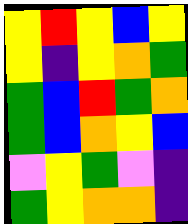[["yellow", "red", "yellow", "blue", "yellow"], ["yellow", "indigo", "yellow", "orange", "green"], ["green", "blue", "red", "green", "orange"], ["green", "blue", "orange", "yellow", "blue"], ["violet", "yellow", "green", "violet", "indigo"], ["green", "yellow", "orange", "orange", "indigo"]]